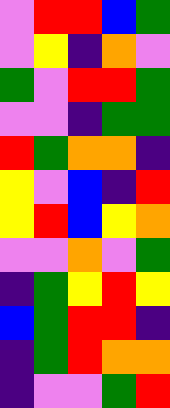[["violet", "red", "red", "blue", "green"], ["violet", "yellow", "indigo", "orange", "violet"], ["green", "violet", "red", "red", "green"], ["violet", "violet", "indigo", "green", "green"], ["red", "green", "orange", "orange", "indigo"], ["yellow", "violet", "blue", "indigo", "red"], ["yellow", "red", "blue", "yellow", "orange"], ["violet", "violet", "orange", "violet", "green"], ["indigo", "green", "yellow", "red", "yellow"], ["blue", "green", "red", "red", "indigo"], ["indigo", "green", "red", "orange", "orange"], ["indigo", "violet", "violet", "green", "red"]]